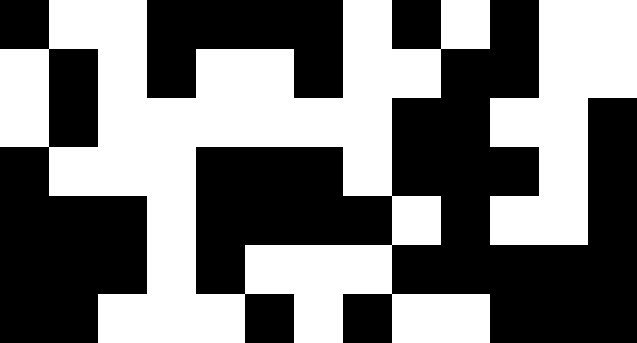[["black", "white", "white", "black", "black", "black", "black", "white", "black", "white", "black", "white", "white"], ["white", "black", "white", "black", "white", "white", "black", "white", "white", "black", "black", "white", "white"], ["white", "black", "white", "white", "white", "white", "white", "white", "black", "black", "white", "white", "black"], ["black", "white", "white", "white", "black", "black", "black", "white", "black", "black", "black", "white", "black"], ["black", "black", "black", "white", "black", "black", "black", "black", "white", "black", "white", "white", "black"], ["black", "black", "black", "white", "black", "white", "white", "white", "black", "black", "black", "black", "black"], ["black", "black", "white", "white", "white", "black", "white", "black", "white", "white", "black", "black", "black"]]